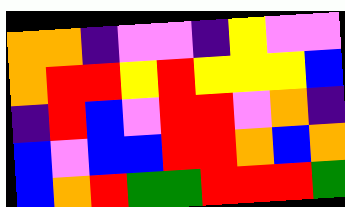[["orange", "orange", "indigo", "violet", "violet", "indigo", "yellow", "violet", "violet"], ["orange", "red", "red", "yellow", "red", "yellow", "yellow", "yellow", "blue"], ["indigo", "red", "blue", "violet", "red", "red", "violet", "orange", "indigo"], ["blue", "violet", "blue", "blue", "red", "red", "orange", "blue", "orange"], ["blue", "orange", "red", "green", "green", "red", "red", "red", "green"]]